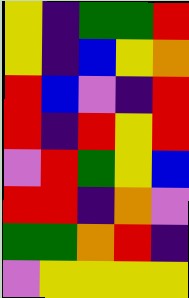[["yellow", "indigo", "green", "green", "red"], ["yellow", "indigo", "blue", "yellow", "orange"], ["red", "blue", "violet", "indigo", "red"], ["red", "indigo", "red", "yellow", "red"], ["violet", "red", "green", "yellow", "blue"], ["red", "red", "indigo", "orange", "violet"], ["green", "green", "orange", "red", "indigo"], ["violet", "yellow", "yellow", "yellow", "yellow"]]